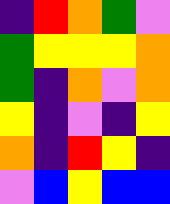[["indigo", "red", "orange", "green", "violet"], ["green", "yellow", "yellow", "yellow", "orange"], ["green", "indigo", "orange", "violet", "orange"], ["yellow", "indigo", "violet", "indigo", "yellow"], ["orange", "indigo", "red", "yellow", "indigo"], ["violet", "blue", "yellow", "blue", "blue"]]